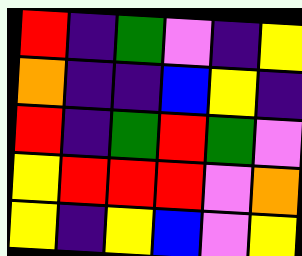[["red", "indigo", "green", "violet", "indigo", "yellow"], ["orange", "indigo", "indigo", "blue", "yellow", "indigo"], ["red", "indigo", "green", "red", "green", "violet"], ["yellow", "red", "red", "red", "violet", "orange"], ["yellow", "indigo", "yellow", "blue", "violet", "yellow"]]